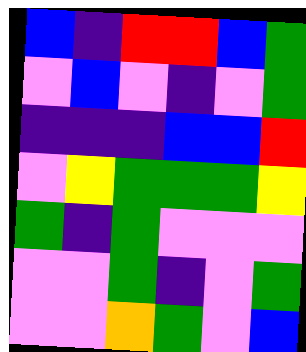[["blue", "indigo", "red", "red", "blue", "green"], ["violet", "blue", "violet", "indigo", "violet", "green"], ["indigo", "indigo", "indigo", "blue", "blue", "red"], ["violet", "yellow", "green", "green", "green", "yellow"], ["green", "indigo", "green", "violet", "violet", "violet"], ["violet", "violet", "green", "indigo", "violet", "green"], ["violet", "violet", "orange", "green", "violet", "blue"]]